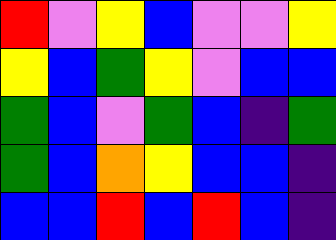[["red", "violet", "yellow", "blue", "violet", "violet", "yellow"], ["yellow", "blue", "green", "yellow", "violet", "blue", "blue"], ["green", "blue", "violet", "green", "blue", "indigo", "green"], ["green", "blue", "orange", "yellow", "blue", "blue", "indigo"], ["blue", "blue", "red", "blue", "red", "blue", "indigo"]]